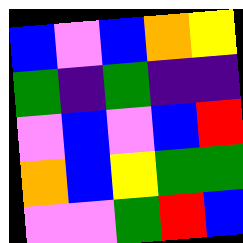[["blue", "violet", "blue", "orange", "yellow"], ["green", "indigo", "green", "indigo", "indigo"], ["violet", "blue", "violet", "blue", "red"], ["orange", "blue", "yellow", "green", "green"], ["violet", "violet", "green", "red", "blue"]]